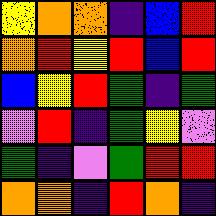[["yellow", "orange", "orange", "indigo", "blue", "red"], ["orange", "red", "yellow", "red", "blue", "red"], ["blue", "yellow", "red", "green", "indigo", "green"], ["violet", "red", "indigo", "green", "yellow", "violet"], ["green", "indigo", "violet", "green", "red", "red"], ["orange", "orange", "indigo", "red", "orange", "indigo"]]